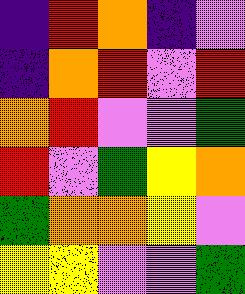[["indigo", "red", "orange", "indigo", "violet"], ["indigo", "orange", "red", "violet", "red"], ["orange", "red", "violet", "violet", "green"], ["red", "violet", "green", "yellow", "orange"], ["green", "orange", "orange", "yellow", "violet"], ["yellow", "yellow", "violet", "violet", "green"]]